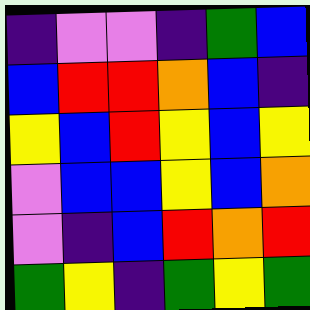[["indigo", "violet", "violet", "indigo", "green", "blue"], ["blue", "red", "red", "orange", "blue", "indigo"], ["yellow", "blue", "red", "yellow", "blue", "yellow"], ["violet", "blue", "blue", "yellow", "blue", "orange"], ["violet", "indigo", "blue", "red", "orange", "red"], ["green", "yellow", "indigo", "green", "yellow", "green"]]